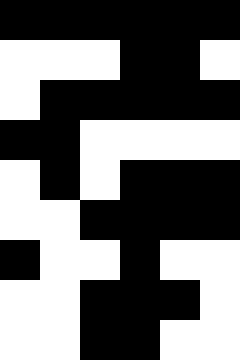[["black", "black", "black", "black", "black", "black"], ["white", "white", "white", "black", "black", "white"], ["white", "black", "black", "black", "black", "black"], ["black", "black", "white", "white", "white", "white"], ["white", "black", "white", "black", "black", "black"], ["white", "white", "black", "black", "black", "black"], ["black", "white", "white", "black", "white", "white"], ["white", "white", "black", "black", "black", "white"], ["white", "white", "black", "black", "white", "white"]]